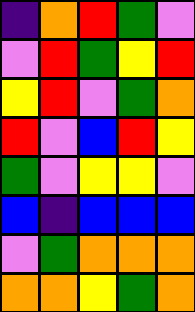[["indigo", "orange", "red", "green", "violet"], ["violet", "red", "green", "yellow", "red"], ["yellow", "red", "violet", "green", "orange"], ["red", "violet", "blue", "red", "yellow"], ["green", "violet", "yellow", "yellow", "violet"], ["blue", "indigo", "blue", "blue", "blue"], ["violet", "green", "orange", "orange", "orange"], ["orange", "orange", "yellow", "green", "orange"]]